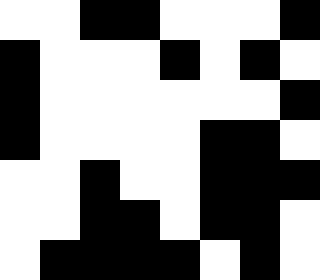[["white", "white", "black", "black", "white", "white", "white", "black"], ["black", "white", "white", "white", "black", "white", "black", "white"], ["black", "white", "white", "white", "white", "white", "white", "black"], ["black", "white", "white", "white", "white", "black", "black", "white"], ["white", "white", "black", "white", "white", "black", "black", "black"], ["white", "white", "black", "black", "white", "black", "black", "white"], ["white", "black", "black", "black", "black", "white", "black", "white"]]